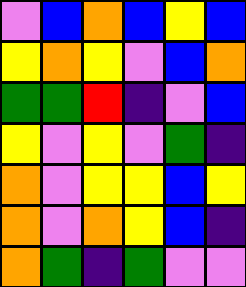[["violet", "blue", "orange", "blue", "yellow", "blue"], ["yellow", "orange", "yellow", "violet", "blue", "orange"], ["green", "green", "red", "indigo", "violet", "blue"], ["yellow", "violet", "yellow", "violet", "green", "indigo"], ["orange", "violet", "yellow", "yellow", "blue", "yellow"], ["orange", "violet", "orange", "yellow", "blue", "indigo"], ["orange", "green", "indigo", "green", "violet", "violet"]]